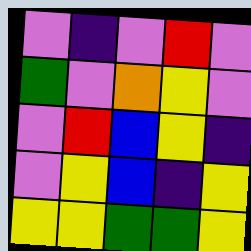[["violet", "indigo", "violet", "red", "violet"], ["green", "violet", "orange", "yellow", "violet"], ["violet", "red", "blue", "yellow", "indigo"], ["violet", "yellow", "blue", "indigo", "yellow"], ["yellow", "yellow", "green", "green", "yellow"]]